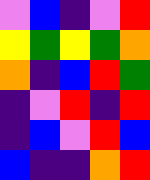[["violet", "blue", "indigo", "violet", "red"], ["yellow", "green", "yellow", "green", "orange"], ["orange", "indigo", "blue", "red", "green"], ["indigo", "violet", "red", "indigo", "red"], ["indigo", "blue", "violet", "red", "blue"], ["blue", "indigo", "indigo", "orange", "red"]]